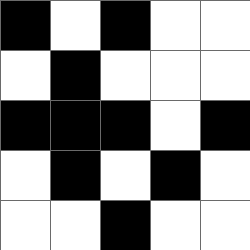[["black", "white", "black", "white", "white"], ["white", "black", "white", "white", "white"], ["black", "black", "black", "white", "black"], ["white", "black", "white", "black", "white"], ["white", "white", "black", "white", "white"]]